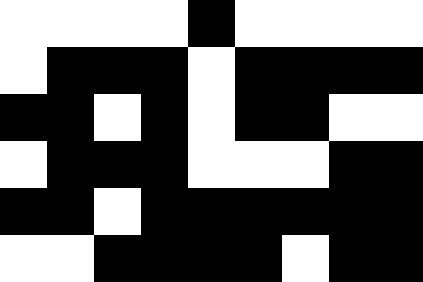[["white", "white", "white", "white", "black", "white", "white", "white", "white"], ["white", "black", "black", "black", "white", "black", "black", "black", "black"], ["black", "black", "white", "black", "white", "black", "black", "white", "white"], ["white", "black", "black", "black", "white", "white", "white", "black", "black"], ["black", "black", "white", "black", "black", "black", "black", "black", "black"], ["white", "white", "black", "black", "black", "black", "white", "black", "black"]]